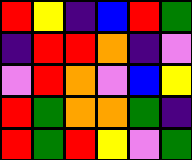[["red", "yellow", "indigo", "blue", "red", "green"], ["indigo", "red", "red", "orange", "indigo", "violet"], ["violet", "red", "orange", "violet", "blue", "yellow"], ["red", "green", "orange", "orange", "green", "indigo"], ["red", "green", "red", "yellow", "violet", "green"]]